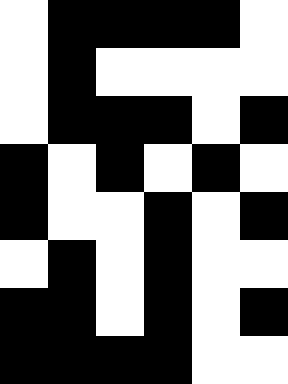[["white", "black", "black", "black", "black", "white"], ["white", "black", "white", "white", "white", "white"], ["white", "black", "black", "black", "white", "black"], ["black", "white", "black", "white", "black", "white"], ["black", "white", "white", "black", "white", "black"], ["white", "black", "white", "black", "white", "white"], ["black", "black", "white", "black", "white", "black"], ["black", "black", "black", "black", "white", "white"]]